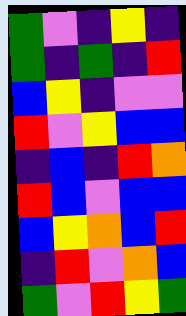[["green", "violet", "indigo", "yellow", "indigo"], ["green", "indigo", "green", "indigo", "red"], ["blue", "yellow", "indigo", "violet", "violet"], ["red", "violet", "yellow", "blue", "blue"], ["indigo", "blue", "indigo", "red", "orange"], ["red", "blue", "violet", "blue", "blue"], ["blue", "yellow", "orange", "blue", "red"], ["indigo", "red", "violet", "orange", "blue"], ["green", "violet", "red", "yellow", "green"]]